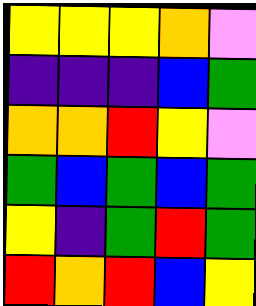[["yellow", "yellow", "yellow", "orange", "violet"], ["indigo", "indigo", "indigo", "blue", "green"], ["orange", "orange", "red", "yellow", "violet"], ["green", "blue", "green", "blue", "green"], ["yellow", "indigo", "green", "red", "green"], ["red", "orange", "red", "blue", "yellow"]]